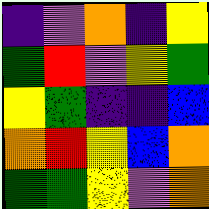[["indigo", "violet", "orange", "indigo", "yellow"], ["green", "red", "violet", "yellow", "green"], ["yellow", "green", "indigo", "indigo", "blue"], ["orange", "red", "yellow", "blue", "orange"], ["green", "green", "yellow", "violet", "orange"]]